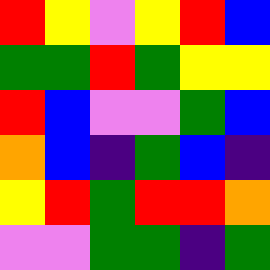[["red", "yellow", "violet", "yellow", "red", "blue"], ["green", "green", "red", "green", "yellow", "yellow"], ["red", "blue", "violet", "violet", "green", "blue"], ["orange", "blue", "indigo", "green", "blue", "indigo"], ["yellow", "red", "green", "red", "red", "orange"], ["violet", "violet", "green", "green", "indigo", "green"]]